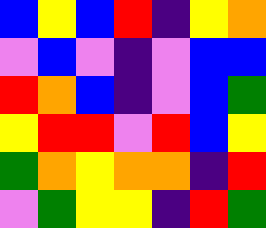[["blue", "yellow", "blue", "red", "indigo", "yellow", "orange"], ["violet", "blue", "violet", "indigo", "violet", "blue", "blue"], ["red", "orange", "blue", "indigo", "violet", "blue", "green"], ["yellow", "red", "red", "violet", "red", "blue", "yellow"], ["green", "orange", "yellow", "orange", "orange", "indigo", "red"], ["violet", "green", "yellow", "yellow", "indigo", "red", "green"]]